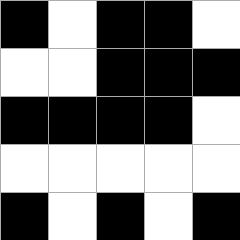[["black", "white", "black", "black", "white"], ["white", "white", "black", "black", "black"], ["black", "black", "black", "black", "white"], ["white", "white", "white", "white", "white"], ["black", "white", "black", "white", "black"]]